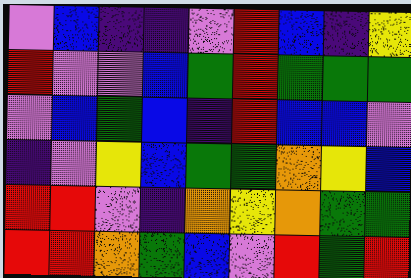[["violet", "blue", "indigo", "indigo", "violet", "red", "blue", "indigo", "yellow"], ["red", "violet", "violet", "blue", "green", "red", "green", "green", "green"], ["violet", "blue", "green", "blue", "indigo", "red", "blue", "blue", "violet"], ["indigo", "violet", "yellow", "blue", "green", "green", "orange", "yellow", "blue"], ["red", "red", "violet", "indigo", "orange", "yellow", "orange", "green", "green"], ["red", "red", "orange", "green", "blue", "violet", "red", "green", "red"]]